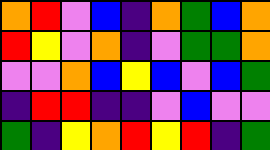[["orange", "red", "violet", "blue", "indigo", "orange", "green", "blue", "orange"], ["red", "yellow", "violet", "orange", "indigo", "violet", "green", "green", "orange"], ["violet", "violet", "orange", "blue", "yellow", "blue", "violet", "blue", "green"], ["indigo", "red", "red", "indigo", "indigo", "violet", "blue", "violet", "violet"], ["green", "indigo", "yellow", "orange", "red", "yellow", "red", "indigo", "green"]]